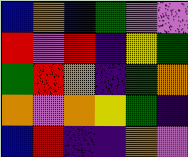[["blue", "orange", "blue", "green", "violet", "violet"], ["red", "violet", "red", "indigo", "yellow", "green"], ["green", "red", "orange", "indigo", "green", "orange"], ["orange", "violet", "orange", "yellow", "green", "indigo"], ["blue", "red", "indigo", "indigo", "orange", "violet"]]